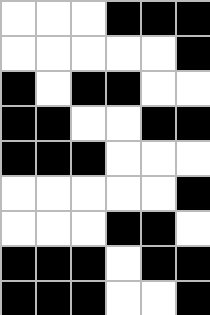[["white", "white", "white", "black", "black", "black"], ["white", "white", "white", "white", "white", "black"], ["black", "white", "black", "black", "white", "white"], ["black", "black", "white", "white", "black", "black"], ["black", "black", "black", "white", "white", "white"], ["white", "white", "white", "white", "white", "black"], ["white", "white", "white", "black", "black", "white"], ["black", "black", "black", "white", "black", "black"], ["black", "black", "black", "white", "white", "black"]]